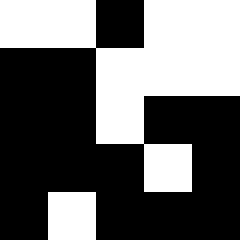[["white", "white", "black", "white", "white"], ["black", "black", "white", "white", "white"], ["black", "black", "white", "black", "black"], ["black", "black", "black", "white", "black"], ["black", "white", "black", "black", "black"]]